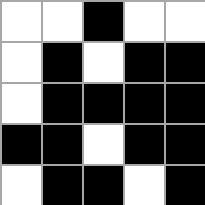[["white", "white", "black", "white", "white"], ["white", "black", "white", "black", "black"], ["white", "black", "black", "black", "black"], ["black", "black", "white", "black", "black"], ["white", "black", "black", "white", "black"]]